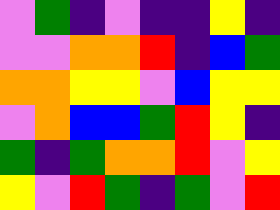[["violet", "green", "indigo", "violet", "indigo", "indigo", "yellow", "indigo"], ["violet", "violet", "orange", "orange", "red", "indigo", "blue", "green"], ["orange", "orange", "yellow", "yellow", "violet", "blue", "yellow", "yellow"], ["violet", "orange", "blue", "blue", "green", "red", "yellow", "indigo"], ["green", "indigo", "green", "orange", "orange", "red", "violet", "yellow"], ["yellow", "violet", "red", "green", "indigo", "green", "violet", "red"]]